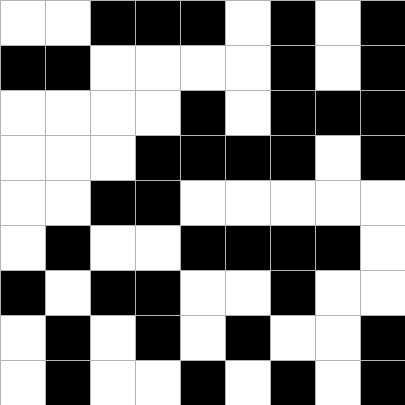[["white", "white", "black", "black", "black", "white", "black", "white", "black"], ["black", "black", "white", "white", "white", "white", "black", "white", "black"], ["white", "white", "white", "white", "black", "white", "black", "black", "black"], ["white", "white", "white", "black", "black", "black", "black", "white", "black"], ["white", "white", "black", "black", "white", "white", "white", "white", "white"], ["white", "black", "white", "white", "black", "black", "black", "black", "white"], ["black", "white", "black", "black", "white", "white", "black", "white", "white"], ["white", "black", "white", "black", "white", "black", "white", "white", "black"], ["white", "black", "white", "white", "black", "white", "black", "white", "black"]]